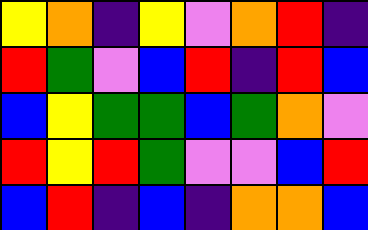[["yellow", "orange", "indigo", "yellow", "violet", "orange", "red", "indigo"], ["red", "green", "violet", "blue", "red", "indigo", "red", "blue"], ["blue", "yellow", "green", "green", "blue", "green", "orange", "violet"], ["red", "yellow", "red", "green", "violet", "violet", "blue", "red"], ["blue", "red", "indigo", "blue", "indigo", "orange", "orange", "blue"]]